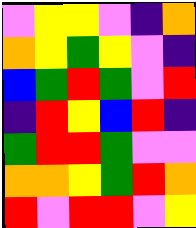[["violet", "yellow", "yellow", "violet", "indigo", "orange"], ["orange", "yellow", "green", "yellow", "violet", "indigo"], ["blue", "green", "red", "green", "violet", "red"], ["indigo", "red", "yellow", "blue", "red", "indigo"], ["green", "red", "red", "green", "violet", "violet"], ["orange", "orange", "yellow", "green", "red", "orange"], ["red", "violet", "red", "red", "violet", "yellow"]]